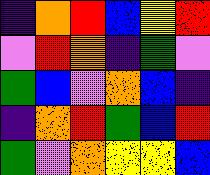[["indigo", "orange", "red", "blue", "yellow", "red"], ["violet", "red", "orange", "indigo", "green", "violet"], ["green", "blue", "violet", "orange", "blue", "indigo"], ["indigo", "orange", "red", "green", "blue", "red"], ["green", "violet", "orange", "yellow", "yellow", "blue"]]